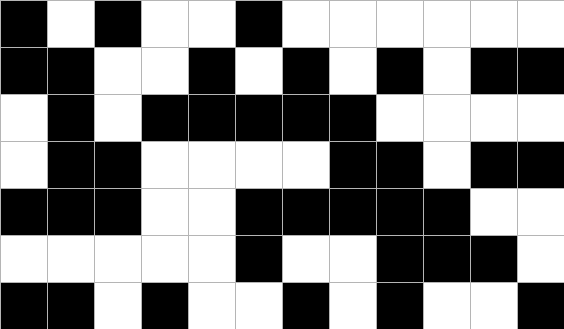[["black", "white", "black", "white", "white", "black", "white", "white", "white", "white", "white", "white"], ["black", "black", "white", "white", "black", "white", "black", "white", "black", "white", "black", "black"], ["white", "black", "white", "black", "black", "black", "black", "black", "white", "white", "white", "white"], ["white", "black", "black", "white", "white", "white", "white", "black", "black", "white", "black", "black"], ["black", "black", "black", "white", "white", "black", "black", "black", "black", "black", "white", "white"], ["white", "white", "white", "white", "white", "black", "white", "white", "black", "black", "black", "white"], ["black", "black", "white", "black", "white", "white", "black", "white", "black", "white", "white", "black"]]